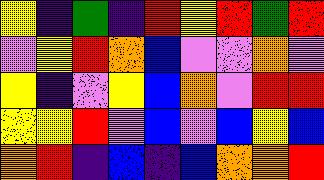[["yellow", "indigo", "green", "indigo", "red", "yellow", "red", "green", "red"], ["violet", "yellow", "red", "orange", "blue", "violet", "violet", "orange", "violet"], ["yellow", "indigo", "violet", "yellow", "blue", "orange", "violet", "red", "red"], ["yellow", "yellow", "red", "violet", "blue", "violet", "blue", "yellow", "blue"], ["orange", "red", "indigo", "blue", "indigo", "blue", "orange", "orange", "red"]]